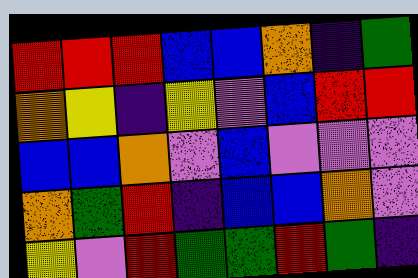[["red", "red", "red", "blue", "blue", "orange", "indigo", "green"], ["orange", "yellow", "indigo", "yellow", "violet", "blue", "red", "red"], ["blue", "blue", "orange", "violet", "blue", "violet", "violet", "violet"], ["orange", "green", "red", "indigo", "blue", "blue", "orange", "violet"], ["yellow", "violet", "red", "green", "green", "red", "green", "indigo"]]